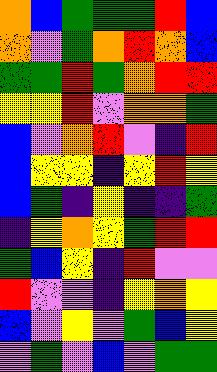[["orange", "blue", "green", "green", "green", "red", "blue"], ["orange", "violet", "green", "orange", "red", "orange", "blue"], ["green", "green", "red", "green", "orange", "red", "red"], ["yellow", "yellow", "red", "violet", "orange", "orange", "green"], ["blue", "violet", "orange", "red", "violet", "indigo", "red"], ["blue", "yellow", "yellow", "indigo", "yellow", "red", "yellow"], ["blue", "green", "indigo", "yellow", "indigo", "indigo", "green"], ["indigo", "yellow", "orange", "yellow", "green", "red", "red"], ["green", "blue", "yellow", "indigo", "red", "violet", "violet"], ["red", "violet", "violet", "indigo", "yellow", "orange", "yellow"], ["blue", "violet", "yellow", "violet", "green", "blue", "yellow"], ["violet", "green", "violet", "blue", "violet", "green", "green"]]